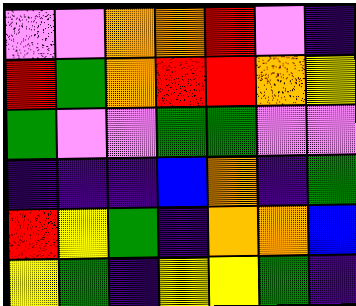[["violet", "violet", "orange", "orange", "red", "violet", "indigo"], ["red", "green", "orange", "red", "red", "orange", "yellow"], ["green", "violet", "violet", "green", "green", "violet", "violet"], ["indigo", "indigo", "indigo", "blue", "orange", "indigo", "green"], ["red", "yellow", "green", "indigo", "orange", "orange", "blue"], ["yellow", "green", "indigo", "yellow", "yellow", "green", "indigo"]]